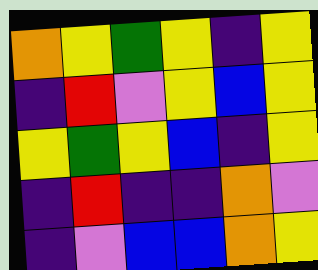[["orange", "yellow", "green", "yellow", "indigo", "yellow"], ["indigo", "red", "violet", "yellow", "blue", "yellow"], ["yellow", "green", "yellow", "blue", "indigo", "yellow"], ["indigo", "red", "indigo", "indigo", "orange", "violet"], ["indigo", "violet", "blue", "blue", "orange", "yellow"]]